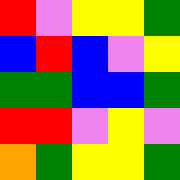[["red", "violet", "yellow", "yellow", "green"], ["blue", "red", "blue", "violet", "yellow"], ["green", "green", "blue", "blue", "green"], ["red", "red", "violet", "yellow", "violet"], ["orange", "green", "yellow", "yellow", "green"]]